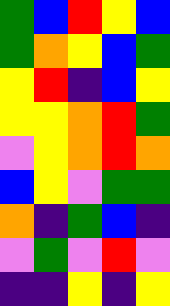[["green", "blue", "red", "yellow", "blue"], ["green", "orange", "yellow", "blue", "green"], ["yellow", "red", "indigo", "blue", "yellow"], ["yellow", "yellow", "orange", "red", "green"], ["violet", "yellow", "orange", "red", "orange"], ["blue", "yellow", "violet", "green", "green"], ["orange", "indigo", "green", "blue", "indigo"], ["violet", "green", "violet", "red", "violet"], ["indigo", "indigo", "yellow", "indigo", "yellow"]]